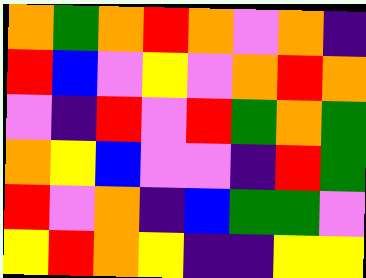[["orange", "green", "orange", "red", "orange", "violet", "orange", "indigo"], ["red", "blue", "violet", "yellow", "violet", "orange", "red", "orange"], ["violet", "indigo", "red", "violet", "red", "green", "orange", "green"], ["orange", "yellow", "blue", "violet", "violet", "indigo", "red", "green"], ["red", "violet", "orange", "indigo", "blue", "green", "green", "violet"], ["yellow", "red", "orange", "yellow", "indigo", "indigo", "yellow", "yellow"]]